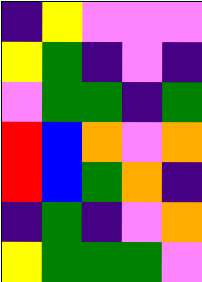[["indigo", "yellow", "violet", "violet", "violet"], ["yellow", "green", "indigo", "violet", "indigo"], ["violet", "green", "green", "indigo", "green"], ["red", "blue", "orange", "violet", "orange"], ["red", "blue", "green", "orange", "indigo"], ["indigo", "green", "indigo", "violet", "orange"], ["yellow", "green", "green", "green", "violet"]]